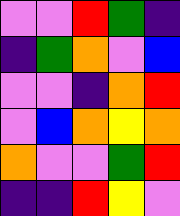[["violet", "violet", "red", "green", "indigo"], ["indigo", "green", "orange", "violet", "blue"], ["violet", "violet", "indigo", "orange", "red"], ["violet", "blue", "orange", "yellow", "orange"], ["orange", "violet", "violet", "green", "red"], ["indigo", "indigo", "red", "yellow", "violet"]]